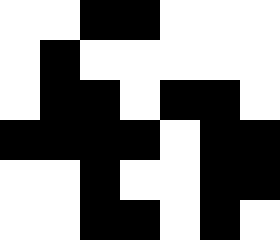[["white", "white", "black", "black", "white", "white", "white"], ["white", "black", "white", "white", "white", "white", "white"], ["white", "black", "black", "white", "black", "black", "white"], ["black", "black", "black", "black", "white", "black", "black"], ["white", "white", "black", "white", "white", "black", "black"], ["white", "white", "black", "black", "white", "black", "white"]]